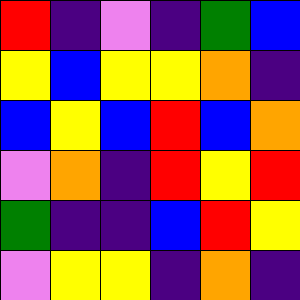[["red", "indigo", "violet", "indigo", "green", "blue"], ["yellow", "blue", "yellow", "yellow", "orange", "indigo"], ["blue", "yellow", "blue", "red", "blue", "orange"], ["violet", "orange", "indigo", "red", "yellow", "red"], ["green", "indigo", "indigo", "blue", "red", "yellow"], ["violet", "yellow", "yellow", "indigo", "orange", "indigo"]]